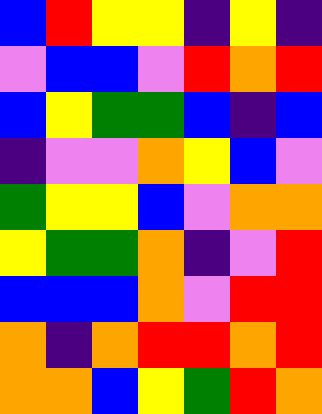[["blue", "red", "yellow", "yellow", "indigo", "yellow", "indigo"], ["violet", "blue", "blue", "violet", "red", "orange", "red"], ["blue", "yellow", "green", "green", "blue", "indigo", "blue"], ["indigo", "violet", "violet", "orange", "yellow", "blue", "violet"], ["green", "yellow", "yellow", "blue", "violet", "orange", "orange"], ["yellow", "green", "green", "orange", "indigo", "violet", "red"], ["blue", "blue", "blue", "orange", "violet", "red", "red"], ["orange", "indigo", "orange", "red", "red", "orange", "red"], ["orange", "orange", "blue", "yellow", "green", "red", "orange"]]